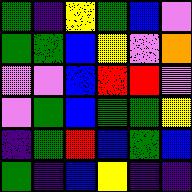[["green", "indigo", "yellow", "green", "blue", "violet"], ["green", "green", "blue", "yellow", "violet", "orange"], ["violet", "violet", "blue", "red", "red", "violet"], ["violet", "green", "blue", "green", "green", "yellow"], ["indigo", "green", "red", "blue", "green", "blue"], ["green", "indigo", "blue", "yellow", "indigo", "indigo"]]